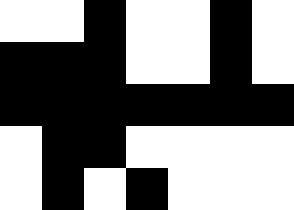[["white", "white", "black", "white", "white", "black", "white"], ["black", "black", "black", "white", "white", "black", "white"], ["black", "black", "black", "black", "black", "black", "black"], ["white", "black", "black", "white", "white", "white", "white"], ["white", "black", "white", "black", "white", "white", "white"]]